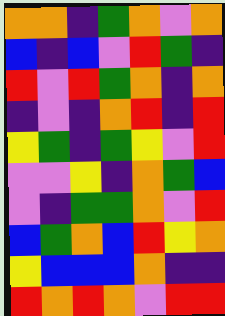[["orange", "orange", "indigo", "green", "orange", "violet", "orange"], ["blue", "indigo", "blue", "violet", "red", "green", "indigo"], ["red", "violet", "red", "green", "orange", "indigo", "orange"], ["indigo", "violet", "indigo", "orange", "red", "indigo", "red"], ["yellow", "green", "indigo", "green", "yellow", "violet", "red"], ["violet", "violet", "yellow", "indigo", "orange", "green", "blue"], ["violet", "indigo", "green", "green", "orange", "violet", "red"], ["blue", "green", "orange", "blue", "red", "yellow", "orange"], ["yellow", "blue", "blue", "blue", "orange", "indigo", "indigo"], ["red", "orange", "red", "orange", "violet", "red", "red"]]